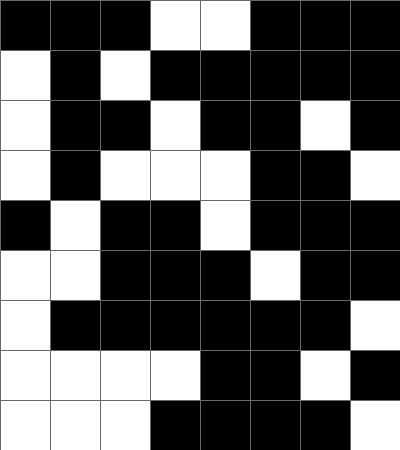[["black", "black", "black", "white", "white", "black", "black", "black"], ["white", "black", "white", "black", "black", "black", "black", "black"], ["white", "black", "black", "white", "black", "black", "white", "black"], ["white", "black", "white", "white", "white", "black", "black", "white"], ["black", "white", "black", "black", "white", "black", "black", "black"], ["white", "white", "black", "black", "black", "white", "black", "black"], ["white", "black", "black", "black", "black", "black", "black", "white"], ["white", "white", "white", "white", "black", "black", "white", "black"], ["white", "white", "white", "black", "black", "black", "black", "white"]]